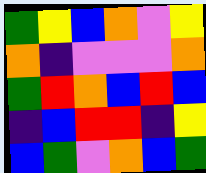[["green", "yellow", "blue", "orange", "violet", "yellow"], ["orange", "indigo", "violet", "violet", "violet", "orange"], ["green", "red", "orange", "blue", "red", "blue"], ["indigo", "blue", "red", "red", "indigo", "yellow"], ["blue", "green", "violet", "orange", "blue", "green"]]